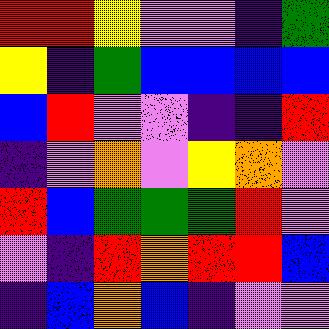[["red", "red", "yellow", "violet", "violet", "indigo", "green"], ["yellow", "indigo", "green", "blue", "blue", "blue", "blue"], ["blue", "red", "violet", "violet", "indigo", "indigo", "red"], ["indigo", "violet", "orange", "violet", "yellow", "orange", "violet"], ["red", "blue", "green", "green", "green", "red", "violet"], ["violet", "indigo", "red", "orange", "red", "red", "blue"], ["indigo", "blue", "orange", "blue", "indigo", "violet", "violet"]]